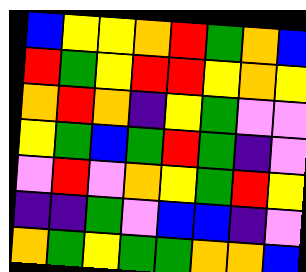[["blue", "yellow", "yellow", "orange", "red", "green", "orange", "blue"], ["red", "green", "yellow", "red", "red", "yellow", "orange", "yellow"], ["orange", "red", "orange", "indigo", "yellow", "green", "violet", "violet"], ["yellow", "green", "blue", "green", "red", "green", "indigo", "violet"], ["violet", "red", "violet", "orange", "yellow", "green", "red", "yellow"], ["indigo", "indigo", "green", "violet", "blue", "blue", "indigo", "violet"], ["orange", "green", "yellow", "green", "green", "orange", "orange", "blue"]]